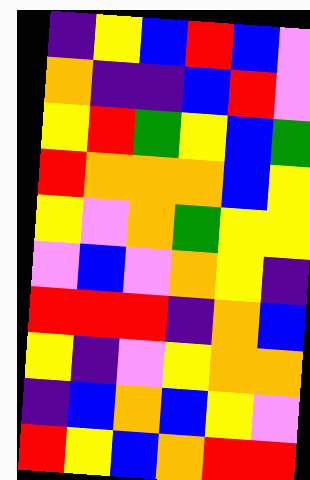[["indigo", "yellow", "blue", "red", "blue", "violet"], ["orange", "indigo", "indigo", "blue", "red", "violet"], ["yellow", "red", "green", "yellow", "blue", "green"], ["red", "orange", "orange", "orange", "blue", "yellow"], ["yellow", "violet", "orange", "green", "yellow", "yellow"], ["violet", "blue", "violet", "orange", "yellow", "indigo"], ["red", "red", "red", "indigo", "orange", "blue"], ["yellow", "indigo", "violet", "yellow", "orange", "orange"], ["indigo", "blue", "orange", "blue", "yellow", "violet"], ["red", "yellow", "blue", "orange", "red", "red"]]